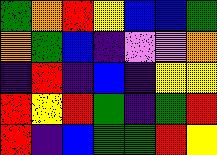[["green", "orange", "red", "yellow", "blue", "blue", "green"], ["orange", "green", "blue", "indigo", "violet", "violet", "orange"], ["indigo", "red", "indigo", "blue", "indigo", "yellow", "yellow"], ["red", "yellow", "red", "green", "indigo", "green", "red"], ["red", "indigo", "blue", "green", "green", "red", "yellow"]]